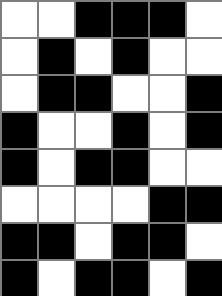[["white", "white", "black", "black", "black", "white"], ["white", "black", "white", "black", "white", "white"], ["white", "black", "black", "white", "white", "black"], ["black", "white", "white", "black", "white", "black"], ["black", "white", "black", "black", "white", "white"], ["white", "white", "white", "white", "black", "black"], ["black", "black", "white", "black", "black", "white"], ["black", "white", "black", "black", "white", "black"]]